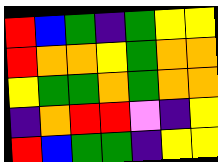[["red", "blue", "green", "indigo", "green", "yellow", "yellow"], ["red", "orange", "orange", "yellow", "green", "orange", "orange"], ["yellow", "green", "green", "orange", "green", "orange", "orange"], ["indigo", "orange", "red", "red", "violet", "indigo", "yellow"], ["red", "blue", "green", "green", "indigo", "yellow", "yellow"]]